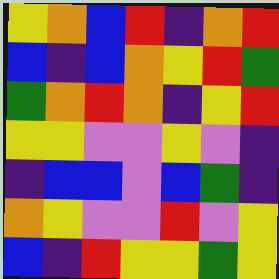[["yellow", "orange", "blue", "red", "indigo", "orange", "red"], ["blue", "indigo", "blue", "orange", "yellow", "red", "green"], ["green", "orange", "red", "orange", "indigo", "yellow", "red"], ["yellow", "yellow", "violet", "violet", "yellow", "violet", "indigo"], ["indigo", "blue", "blue", "violet", "blue", "green", "indigo"], ["orange", "yellow", "violet", "violet", "red", "violet", "yellow"], ["blue", "indigo", "red", "yellow", "yellow", "green", "yellow"]]